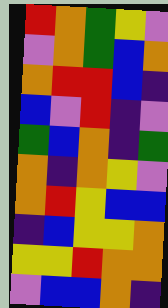[["red", "orange", "green", "yellow", "violet"], ["violet", "orange", "green", "blue", "orange"], ["orange", "red", "red", "blue", "indigo"], ["blue", "violet", "red", "indigo", "violet"], ["green", "blue", "orange", "indigo", "green"], ["orange", "indigo", "orange", "yellow", "violet"], ["orange", "red", "yellow", "blue", "blue"], ["indigo", "blue", "yellow", "yellow", "orange"], ["yellow", "yellow", "red", "orange", "orange"], ["violet", "blue", "blue", "orange", "indigo"]]